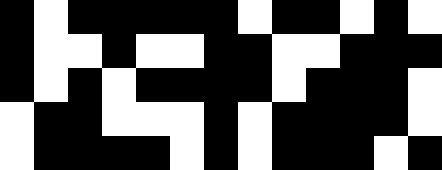[["black", "white", "black", "black", "black", "black", "black", "white", "black", "black", "white", "black", "white"], ["black", "white", "white", "black", "white", "white", "black", "black", "white", "white", "black", "black", "black"], ["black", "white", "black", "white", "black", "black", "black", "black", "white", "black", "black", "black", "white"], ["white", "black", "black", "white", "white", "white", "black", "white", "black", "black", "black", "black", "white"], ["white", "black", "black", "black", "black", "white", "black", "white", "black", "black", "black", "white", "black"]]